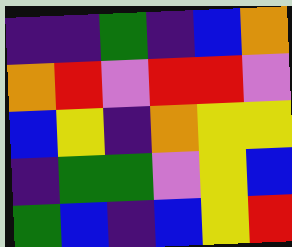[["indigo", "indigo", "green", "indigo", "blue", "orange"], ["orange", "red", "violet", "red", "red", "violet"], ["blue", "yellow", "indigo", "orange", "yellow", "yellow"], ["indigo", "green", "green", "violet", "yellow", "blue"], ["green", "blue", "indigo", "blue", "yellow", "red"]]